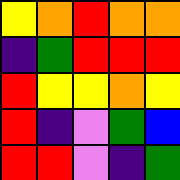[["yellow", "orange", "red", "orange", "orange"], ["indigo", "green", "red", "red", "red"], ["red", "yellow", "yellow", "orange", "yellow"], ["red", "indigo", "violet", "green", "blue"], ["red", "red", "violet", "indigo", "green"]]